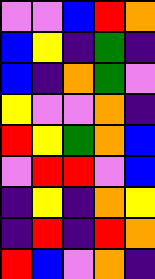[["violet", "violet", "blue", "red", "orange"], ["blue", "yellow", "indigo", "green", "indigo"], ["blue", "indigo", "orange", "green", "violet"], ["yellow", "violet", "violet", "orange", "indigo"], ["red", "yellow", "green", "orange", "blue"], ["violet", "red", "red", "violet", "blue"], ["indigo", "yellow", "indigo", "orange", "yellow"], ["indigo", "red", "indigo", "red", "orange"], ["red", "blue", "violet", "orange", "indigo"]]